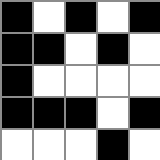[["black", "white", "black", "white", "black"], ["black", "black", "white", "black", "white"], ["black", "white", "white", "white", "white"], ["black", "black", "black", "white", "black"], ["white", "white", "white", "black", "white"]]